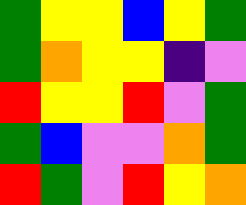[["green", "yellow", "yellow", "blue", "yellow", "green"], ["green", "orange", "yellow", "yellow", "indigo", "violet"], ["red", "yellow", "yellow", "red", "violet", "green"], ["green", "blue", "violet", "violet", "orange", "green"], ["red", "green", "violet", "red", "yellow", "orange"]]